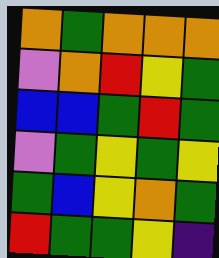[["orange", "green", "orange", "orange", "orange"], ["violet", "orange", "red", "yellow", "green"], ["blue", "blue", "green", "red", "green"], ["violet", "green", "yellow", "green", "yellow"], ["green", "blue", "yellow", "orange", "green"], ["red", "green", "green", "yellow", "indigo"]]